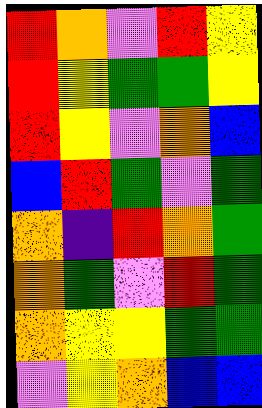[["red", "orange", "violet", "red", "yellow"], ["red", "yellow", "green", "green", "yellow"], ["red", "yellow", "violet", "orange", "blue"], ["blue", "red", "green", "violet", "green"], ["orange", "indigo", "red", "orange", "green"], ["orange", "green", "violet", "red", "green"], ["orange", "yellow", "yellow", "green", "green"], ["violet", "yellow", "orange", "blue", "blue"]]